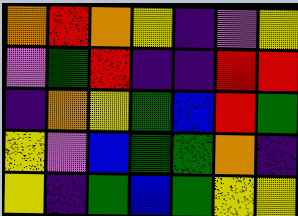[["orange", "red", "orange", "yellow", "indigo", "violet", "yellow"], ["violet", "green", "red", "indigo", "indigo", "red", "red"], ["indigo", "orange", "yellow", "green", "blue", "red", "green"], ["yellow", "violet", "blue", "green", "green", "orange", "indigo"], ["yellow", "indigo", "green", "blue", "green", "yellow", "yellow"]]